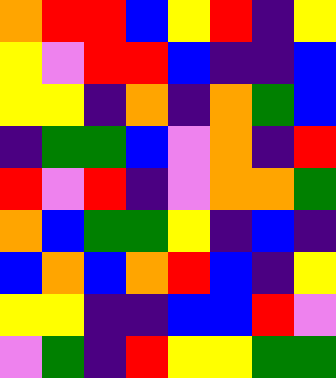[["orange", "red", "red", "blue", "yellow", "red", "indigo", "yellow"], ["yellow", "violet", "red", "red", "blue", "indigo", "indigo", "blue"], ["yellow", "yellow", "indigo", "orange", "indigo", "orange", "green", "blue"], ["indigo", "green", "green", "blue", "violet", "orange", "indigo", "red"], ["red", "violet", "red", "indigo", "violet", "orange", "orange", "green"], ["orange", "blue", "green", "green", "yellow", "indigo", "blue", "indigo"], ["blue", "orange", "blue", "orange", "red", "blue", "indigo", "yellow"], ["yellow", "yellow", "indigo", "indigo", "blue", "blue", "red", "violet"], ["violet", "green", "indigo", "red", "yellow", "yellow", "green", "green"]]